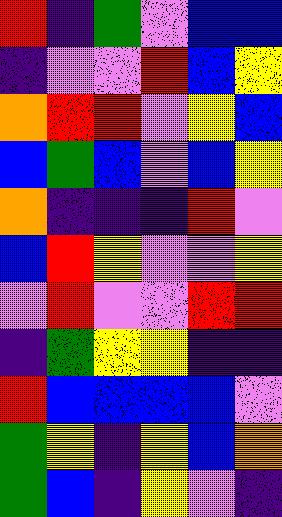[["red", "indigo", "green", "violet", "blue", "blue"], ["indigo", "violet", "violet", "red", "blue", "yellow"], ["orange", "red", "red", "violet", "yellow", "blue"], ["blue", "green", "blue", "violet", "blue", "yellow"], ["orange", "indigo", "indigo", "indigo", "red", "violet"], ["blue", "red", "yellow", "violet", "violet", "yellow"], ["violet", "red", "violet", "violet", "red", "red"], ["indigo", "green", "yellow", "yellow", "indigo", "indigo"], ["red", "blue", "blue", "blue", "blue", "violet"], ["green", "yellow", "indigo", "yellow", "blue", "orange"], ["green", "blue", "indigo", "yellow", "violet", "indigo"]]